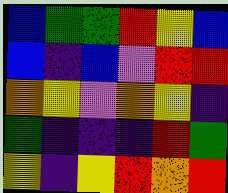[["blue", "green", "green", "red", "yellow", "blue"], ["blue", "indigo", "blue", "violet", "red", "red"], ["orange", "yellow", "violet", "orange", "yellow", "indigo"], ["green", "indigo", "indigo", "indigo", "red", "green"], ["yellow", "indigo", "yellow", "red", "orange", "red"]]